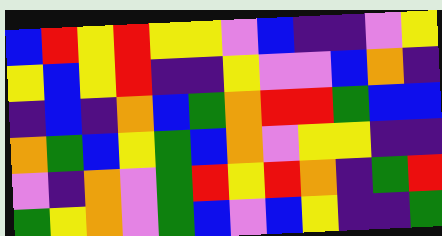[["blue", "red", "yellow", "red", "yellow", "yellow", "violet", "blue", "indigo", "indigo", "violet", "yellow"], ["yellow", "blue", "yellow", "red", "indigo", "indigo", "yellow", "violet", "violet", "blue", "orange", "indigo"], ["indigo", "blue", "indigo", "orange", "blue", "green", "orange", "red", "red", "green", "blue", "blue"], ["orange", "green", "blue", "yellow", "green", "blue", "orange", "violet", "yellow", "yellow", "indigo", "indigo"], ["violet", "indigo", "orange", "violet", "green", "red", "yellow", "red", "orange", "indigo", "green", "red"], ["green", "yellow", "orange", "violet", "green", "blue", "violet", "blue", "yellow", "indigo", "indigo", "green"]]